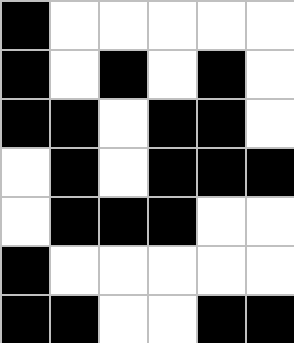[["black", "white", "white", "white", "white", "white"], ["black", "white", "black", "white", "black", "white"], ["black", "black", "white", "black", "black", "white"], ["white", "black", "white", "black", "black", "black"], ["white", "black", "black", "black", "white", "white"], ["black", "white", "white", "white", "white", "white"], ["black", "black", "white", "white", "black", "black"]]